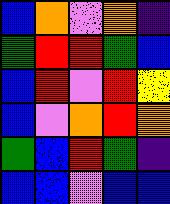[["blue", "orange", "violet", "orange", "indigo"], ["green", "red", "red", "green", "blue"], ["blue", "red", "violet", "red", "yellow"], ["blue", "violet", "orange", "red", "orange"], ["green", "blue", "red", "green", "indigo"], ["blue", "blue", "violet", "blue", "blue"]]